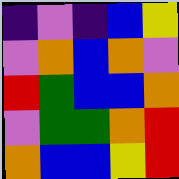[["indigo", "violet", "indigo", "blue", "yellow"], ["violet", "orange", "blue", "orange", "violet"], ["red", "green", "blue", "blue", "orange"], ["violet", "green", "green", "orange", "red"], ["orange", "blue", "blue", "yellow", "red"]]